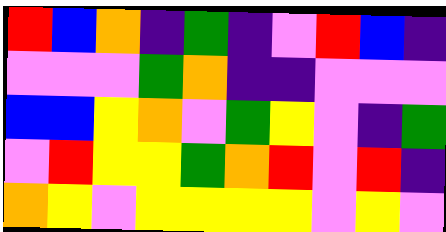[["red", "blue", "orange", "indigo", "green", "indigo", "violet", "red", "blue", "indigo"], ["violet", "violet", "violet", "green", "orange", "indigo", "indigo", "violet", "violet", "violet"], ["blue", "blue", "yellow", "orange", "violet", "green", "yellow", "violet", "indigo", "green"], ["violet", "red", "yellow", "yellow", "green", "orange", "red", "violet", "red", "indigo"], ["orange", "yellow", "violet", "yellow", "yellow", "yellow", "yellow", "violet", "yellow", "violet"]]